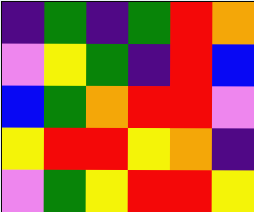[["indigo", "green", "indigo", "green", "red", "orange"], ["violet", "yellow", "green", "indigo", "red", "blue"], ["blue", "green", "orange", "red", "red", "violet"], ["yellow", "red", "red", "yellow", "orange", "indigo"], ["violet", "green", "yellow", "red", "red", "yellow"]]